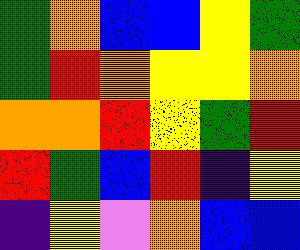[["green", "orange", "blue", "blue", "yellow", "green"], ["green", "red", "orange", "yellow", "yellow", "orange"], ["orange", "orange", "red", "yellow", "green", "red"], ["red", "green", "blue", "red", "indigo", "yellow"], ["indigo", "yellow", "violet", "orange", "blue", "blue"]]